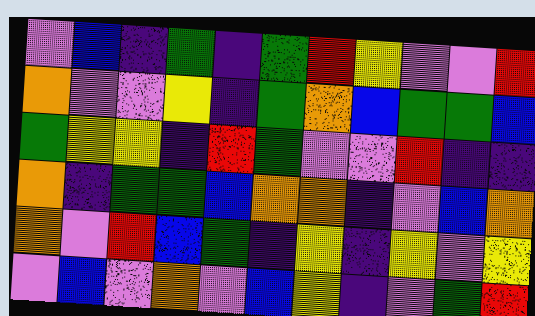[["violet", "blue", "indigo", "green", "indigo", "green", "red", "yellow", "violet", "violet", "red"], ["orange", "violet", "violet", "yellow", "indigo", "green", "orange", "blue", "green", "green", "blue"], ["green", "yellow", "yellow", "indigo", "red", "green", "violet", "violet", "red", "indigo", "indigo"], ["orange", "indigo", "green", "green", "blue", "orange", "orange", "indigo", "violet", "blue", "orange"], ["orange", "violet", "red", "blue", "green", "indigo", "yellow", "indigo", "yellow", "violet", "yellow"], ["violet", "blue", "violet", "orange", "violet", "blue", "yellow", "indigo", "violet", "green", "red"]]